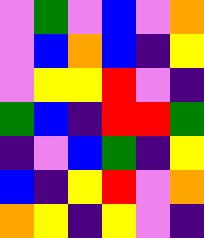[["violet", "green", "violet", "blue", "violet", "orange"], ["violet", "blue", "orange", "blue", "indigo", "yellow"], ["violet", "yellow", "yellow", "red", "violet", "indigo"], ["green", "blue", "indigo", "red", "red", "green"], ["indigo", "violet", "blue", "green", "indigo", "yellow"], ["blue", "indigo", "yellow", "red", "violet", "orange"], ["orange", "yellow", "indigo", "yellow", "violet", "indigo"]]